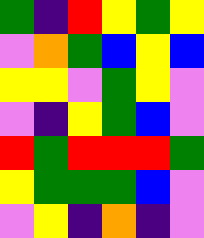[["green", "indigo", "red", "yellow", "green", "yellow"], ["violet", "orange", "green", "blue", "yellow", "blue"], ["yellow", "yellow", "violet", "green", "yellow", "violet"], ["violet", "indigo", "yellow", "green", "blue", "violet"], ["red", "green", "red", "red", "red", "green"], ["yellow", "green", "green", "green", "blue", "violet"], ["violet", "yellow", "indigo", "orange", "indigo", "violet"]]